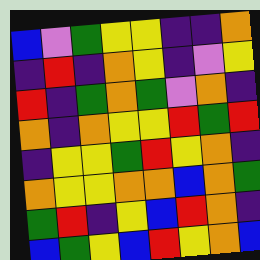[["blue", "violet", "green", "yellow", "yellow", "indigo", "indigo", "orange"], ["indigo", "red", "indigo", "orange", "yellow", "indigo", "violet", "yellow"], ["red", "indigo", "green", "orange", "green", "violet", "orange", "indigo"], ["orange", "indigo", "orange", "yellow", "yellow", "red", "green", "red"], ["indigo", "yellow", "yellow", "green", "red", "yellow", "orange", "indigo"], ["orange", "yellow", "yellow", "orange", "orange", "blue", "orange", "green"], ["green", "red", "indigo", "yellow", "blue", "red", "orange", "indigo"], ["blue", "green", "yellow", "blue", "red", "yellow", "orange", "blue"]]